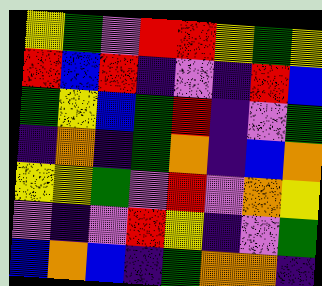[["yellow", "green", "violet", "red", "red", "yellow", "green", "yellow"], ["red", "blue", "red", "indigo", "violet", "indigo", "red", "blue"], ["green", "yellow", "blue", "green", "red", "indigo", "violet", "green"], ["indigo", "orange", "indigo", "green", "orange", "indigo", "blue", "orange"], ["yellow", "yellow", "green", "violet", "red", "violet", "orange", "yellow"], ["violet", "indigo", "violet", "red", "yellow", "indigo", "violet", "green"], ["blue", "orange", "blue", "indigo", "green", "orange", "orange", "indigo"]]